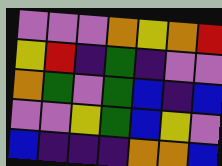[["violet", "violet", "violet", "orange", "yellow", "orange", "red"], ["yellow", "red", "indigo", "green", "indigo", "violet", "violet"], ["orange", "green", "violet", "green", "blue", "indigo", "blue"], ["violet", "violet", "yellow", "green", "blue", "yellow", "violet"], ["blue", "indigo", "indigo", "indigo", "orange", "orange", "blue"]]